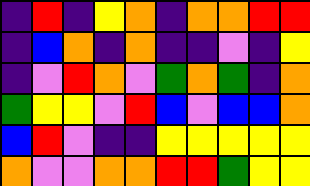[["indigo", "red", "indigo", "yellow", "orange", "indigo", "orange", "orange", "red", "red"], ["indigo", "blue", "orange", "indigo", "orange", "indigo", "indigo", "violet", "indigo", "yellow"], ["indigo", "violet", "red", "orange", "violet", "green", "orange", "green", "indigo", "orange"], ["green", "yellow", "yellow", "violet", "red", "blue", "violet", "blue", "blue", "orange"], ["blue", "red", "violet", "indigo", "indigo", "yellow", "yellow", "yellow", "yellow", "yellow"], ["orange", "violet", "violet", "orange", "orange", "red", "red", "green", "yellow", "yellow"]]